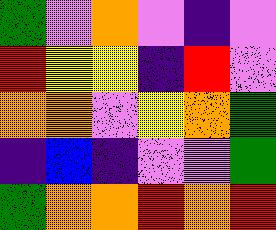[["green", "violet", "orange", "violet", "indigo", "violet"], ["red", "yellow", "yellow", "indigo", "red", "violet"], ["orange", "orange", "violet", "yellow", "orange", "green"], ["indigo", "blue", "indigo", "violet", "violet", "green"], ["green", "orange", "orange", "red", "orange", "red"]]